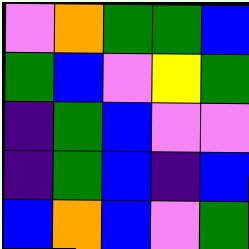[["violet", "orange", "green", "green", "blue"], ["green", "blue", "violet", "yellow", "green"], ["indigo", "green", "blue", "violet", "violet"], ["indigo", "green", "blue", "indigo", "blue"], ["blue", "orange", "blue", "violet", "green"]]